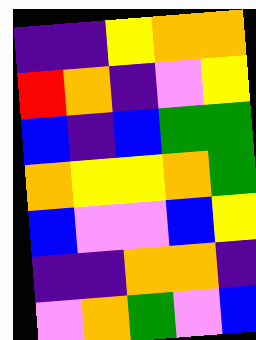[["indigo", "indigo", "yellow", "orange", "orange"], ["red", "orange", "indigo", "violet", "yellow"], ["blue", "indigo", "blue", "green", "green"], ["orange", "yellow", "yellow", "orange", "green"], ["blue", "violet", "violet", "blue", "yellow"], ["indigo", "indigo", "orange", "orange", "indigo"], ["violet", "orange", "green", "violet", "blue"]]